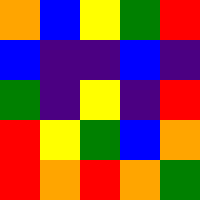[["orange", "blue", "yellow", "green", "red"], ["blue", "indigo", "indigo", "blue", "indigo"], ["green", "indigo", "yellow", "indigo", "red"], ["red", "yellow", "green", "blue", "orange"], ["red", "orange", "red", "orange", "green"]]